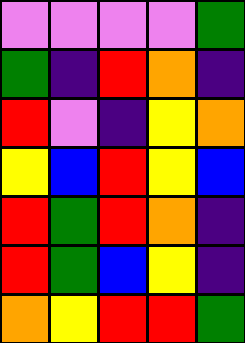[["violet", "violet", "violet", "violet", "green"], ["green", "indigo", "red", "orange", "indigo"], ["red", "violet", "indigo", "yellow", "orange"], ["yellow", "blue", "red", "yellow", "blue"], ["red", "green", "red", "orange", "indigo"], ["red", "green", "blue", "yellow", "indigo"], ["orange", "yellow", "red", "red", "green"]]